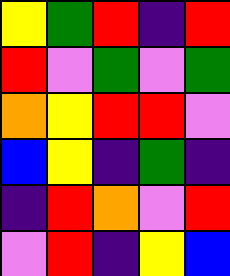[["yellow", "green", "red", "indigo", "red"], ["red", "violet", "green", "violet", "green"], ["orange", "yellow", "red", "red", "violet"], ["blue", "yellow", "indigo", "green", "indigo"], ["indigo", "red", "orange", "violet", "red"], ["violet", "red", "indigo", "yellow", "blue"]]